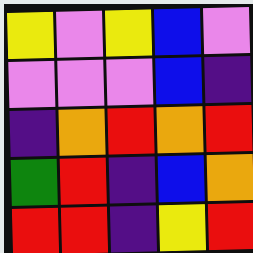[["yellow", "violet", "yellow", "blue", "violet"], ["violet", "violet", "violet", "blue", "indigo"], ["indigo", "orange", "red", "orange", "red"], ["green", "red", "indigo", "blue", "orange"], ["red", "red", "indigo", "yellow", "red"]]